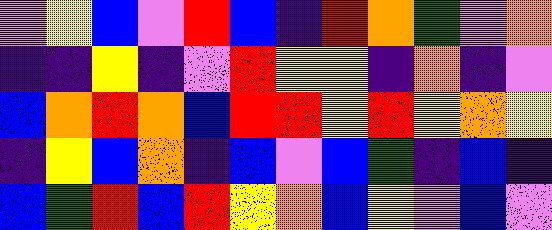[["violet", "yellow", "blue", "violet", "red", "blue", "indigo", "red", "orange", "green", "violet", "orange"], ["indigo", "indigo", "yellow", "indigo", "violet", "red", "yellow", "yellow", "indigo", "orange", "indigo", "violet"], ["blue", "orange", "red", "orange", "blue", "red", "red", "yellow", "red", "yellow", "orange", "yellow"], ["indigo", "yellow", "blue", "orange", "indigo", "blue", "violet", "blue", "green", "indigo", "blue", "indigo"], ["blue", "green", "red", "blue", "red", "yellow", "orange", "blue", "yellow", "violet", "blue", "violet"]]